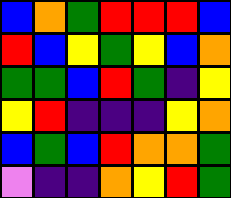[["blue", "orange", "green", "red", "red", "red", "blue"], ["red", "blue", "yellow", "green", "yellow", "blue", "orange"], ["green", "green", "blue", "red", "green", "indigo", "yellow"], ["yellow", "red", "indigo", "indigo", "indigo", "yellow", "orange"], ["blue", "green", "blue", "red", "orange", "orange", "green"], ["violet", "indigo", "indigo", "orange", "yellow", "red", "green"]]